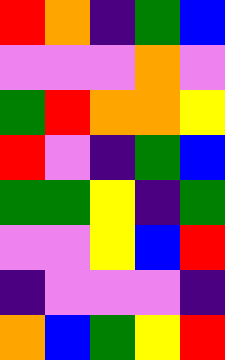[["red", "orange", "indigo", "green", "blue"], ["violet", "violet", "violet", "orange", "violet"], ["green", "red", "orange", "orange", "yellow"], ["red", "violet", "indigo", "green", "blue"], ["green", "green", "yellow", "indigo", "green"], ["violet", "violet", "yellow", "blue", "red"], ["indigo", "violet", "violet", "violet", "indigo"], ["orange", "blue", "green", "yellow", "red"]]